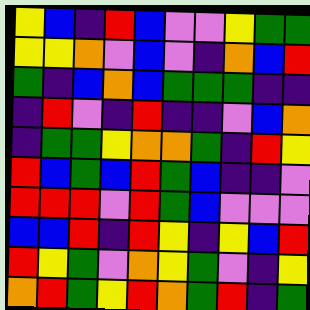[["yellow", "blue", "indigo", "red", "blue", "violet", "violet", "yellow", "green", "green"], ["yellow", "yellow", "orange", "violet", "blue", "violet", "indigo", "orange", "blue", "red"], ["green", "indigo", "blue", "orange", "blue", "green", "green", "green", "indigo", "indigo"], ["indigo", "red", "violet", "indigo", "red", "indigo", "indigo", "violet", "blue", "orange"], ["indigo", "green", "green", "yellow", "orange", "orange", "green", "indigo", "red", "yellow"], ["red", "blue", "green", "blue", "red", "green", "blue", "indigo", "indigo", "violet"], ["red", "red", "red", "violet", "red", "green", "blue", "violet", "violet", "violet"], ["blue", "blue", "red", "indigo", "red", "yellow", "indigo", "yellow", "blue", "red"], ["red", "yellow", "green", "violet", "orange", "yellow", "green", "violet", "indigo", "yellow"], ["orange", "red", "green", "yellow", "red", "orange", "green", "red", "indigo", "green"]]